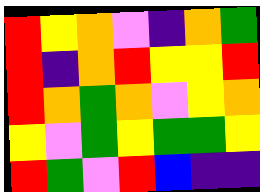[["red", "yellow", "orange", "violet", "indigo", "orange", "green"], ["red", "indigo", "orange", "red", "yellow", "yellow", "red"], ["red", "orange", "green", "orange", "violet", "yellow", "orange"], ["yellow", "violet", "green", "yellow", "green", "green", "yellow"], ["red", "green", "violet", "red", "blue", "indigo", "indigo"]]